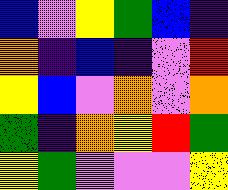[["blue", "violet", "yellow", "green", "blue", "indigo"], ["orange", "indigo", "blue", "indigo", "violet", "red"], ["yellow", "blue", "violet", "orange", "violet", "orange"], ["green", "indigo", "orange", "yellow", "red", "green"], ["yellow", "green", "violet", "violet", "violet", "yellow"]]